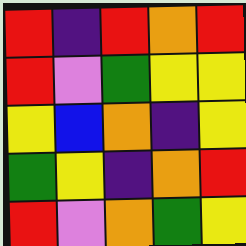[["red", "indigo", "red", "orange", "red"], ["red", "violet", "green", "yellow", "yellow"], ["yellow", "blue", "orange", "indigo", "yellow"], ["green", "yellow", "indigo", "orange", "red"], ["red", "violet", "orange", "green", "yellow"]]